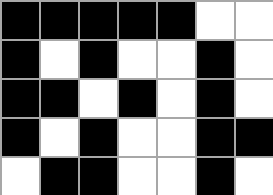[["black", "black", "black", "black", "black", "white", "white"], ["black", "white", "black", "white", "white", "black", "white"], ["black", "black", "white", "black", "white", "black", "white"], ["black", "white", "black", "white", "white", "black", "black"], ["white", "black", "black", "white", "white", "black", "white"]]